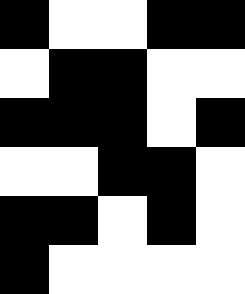[["black", "white", "white", "black", "black"], ["white", "black", "black", "white", "white"], ["black", "black", "black", "white", "black"], ["white", "white", "black", "black", "white"], ["black", "black", "white", "black", "white"], ["black", "white", "white", "white", "white"]]